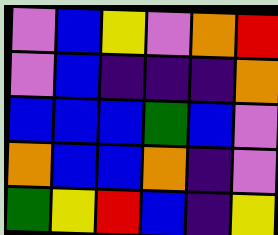[["violet", "blue", "yellow", "violet", "orange", "red"], ["violet", "blue", "indigo", "indigo", "indigo", "orange"], ["blue", "blue", "blue", "green", "blue", "violet"], ["orange", "blue", "blue", "orange", "indigo", "violet"], ["green", "yellow", "red", "blue", "indigo", "yellow"]]